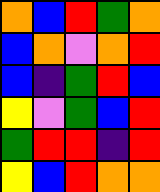[["orange", "blue", "red", "green", "orange"], ["blue", "orange", "violet", "orange", "red"], ["blue", "indigo", "green", "red", "blue"], ["yellow", "violet", "green", "blue", "red"], ["green", "red", "red", "indigo", "red"], ["yellow", "blue", "red", "orange", "orange"]]